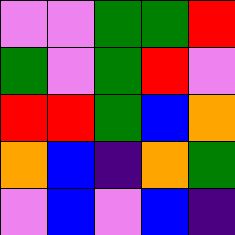[["violet", "violet", "green", "green", "red"], ["green", "violet", "green", "red", "violet"], ["red", "red", "green", "blue", "orange"], ["orange", "blue", "indigo", "orange", "green"], ["violet", "blue", "violet", "blue", "indigo"]]